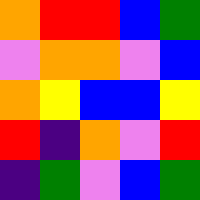[["orange", "red", "red", "blue", "green"], ["violet", "orange", "orange", "violet", "blue"], ["orange", "yellow", "blue", "blue", "yellow"], ["red", "indigo", "orange", "violet", "red"], ["indigo", "green", "violet", "blue", "green"]]